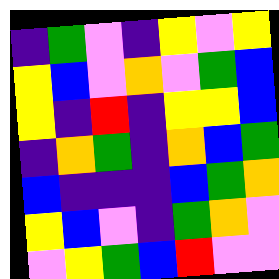[["indigo", "green", "violet", "indigo", "yellow", "violet", "yellow"], ["yellow", "blue", "violet", "orange", "violet", "green", "blue"], ["yellow", "indigo", "red", "indigo", "yellow", "yellow", "blue"], ["indigo", "orange", "green", "indigo", "orange", "blue", "green"], ["blue", "indigo", "indigo", "indigo", "blue", "green", "orange"], ["yellow", "blue", "violet", "indigo", "green", "orange", "violet"], ["violet", "yellow", "green", "blue", "red", "violet", "violet"]]